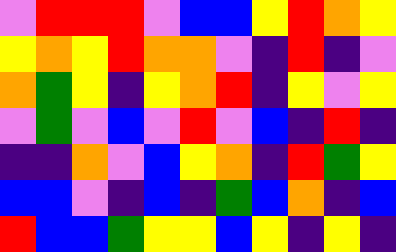[["violet", "red", "red", "red", "violet", "blue", "blue", "yellow", "red", "orange", "yellow"], ["yellow", "orange", "yellow", "red", "orange", "orange", "violet", "indigo", "red", "indigo", "violet"], ["orange", "green", "yellow", "indigo", "yellow", "orange", "red", "indigo", "yellow", "violet", "yellow"], ["violet", "green", "violet", "blue", "violet", "red", "violet", "blue", "indigo", "red", "indigo"], ["indigo", "indigo", "orange", "violet", "blue", "yellow", "orange", "indigo", "red", "green", "yellow"], ["blue", "blue", "violet", "indigo", "blue", "indigo", "green", "blue", "orange", "indigo", "blue"], ["red", "blue", "blue", "green", "yellow", "yellow", "blue", "yellow", "indigo", "yellow", "indigo"]]